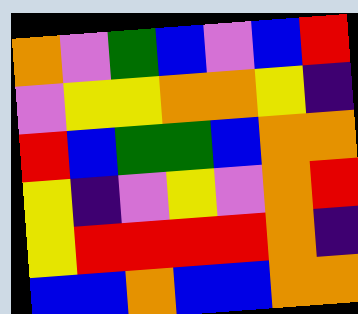[["orange", "violet", "green", "blue", "violet", "blue", "red"], ["violet", "yellow", "yellow", "orange", "orange", "yellow", "indigo"], ["red", "blue", "green", "green", "blue", "orange", "orange"], ["yellow", "indigo", "violet", "yellow", "violet", "orange", "red"], ["yellow", "red", "red", "red", "red", "orange", "indigo"], ["blue", "blue", "orange", "blue", "blue", "orange", "orange"]]